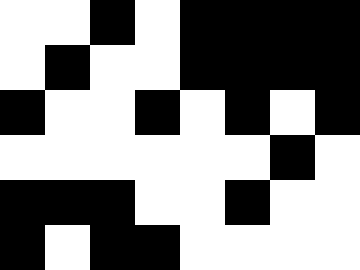[["white", "white", "black", "white", "black", "black", "black", "black"], ["white", "black", "white", "white", "black", "black", "black", "black"], ["black", "white", "white", "black", "white", "black", "white", "black"], ["white", "white", "white", "white", "white", "white", "black", "white"], ["black", "black", "black", "white", "white", "black", "white", "white"], ["black", "white", "black", "black", "white", "white", "white", "white"]]